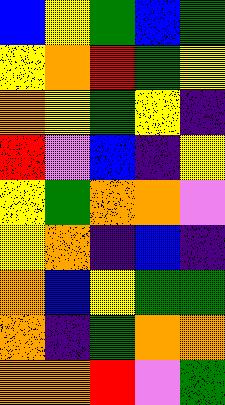[["blue", "yellow", "green", "blue", "green"], ["yellow", "orange", "red", "green", "yellow"], ["orange", "yellow", "green", "yellow", "indigo"], ["red", "violet", "blue", "indigo", "yellow"], ["yellow", "green", "orange", "orange", "violet"], ["yellow", "orange", "indigo", "blue", "indigo"], ["orange", "blue", "yellow", "green", "green"], ["orange", "indigo", "green", "orange", "orange"], ["orange", "orange", "red", "violet", "green"]]